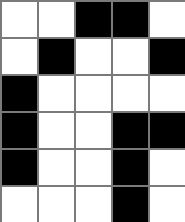[["white", "white", "black", "black", "white"], ["white", "black", "white", "white", "black"], ["black", "white", "white", "white", "white"], ["black", "white", "white", "black", "black"], ["black", "white", "white", "black", "white"], ["white", "white", "white", "black", "white"]]